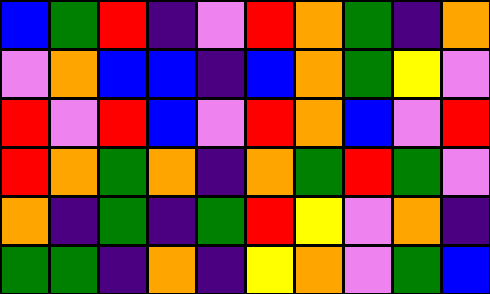[["blue", "green", "red", "indigo", "violet", "red", "orange", "green", "indigo", "orange"], ["violet", "orange", "blue", "blue", "indigo", "blue", "orange", "green", "yellow", "violet"], ["red", "violet", "red", "blue", "violet", "red", "orange", "blue", "violet", "red"], ["red", "orange", "green", "orange", "indigo", "orange", "green", "red", "green", "violet"], ["orange", "indigo", "green", "indigo", "green", "red", "yellow", "violet", "orange", "indigo"], ["green", "green", "indigo", "orange", "indigo", "yellow", "orange", "violet", "green", "blue"]]